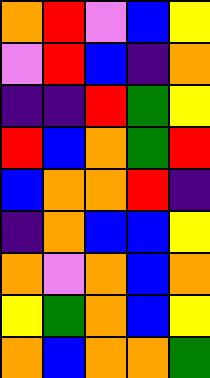[["orange", "red", "violet", "blue", "yellow"], ["violet", "red", "blue", "indigo", "orange"], ["indigo", "indigo", "red", "green", "yellow"], ["red", "blue", "orange", "green", "red"], ["blue", "orange", "orange", "red", "indigo"], ["indigo", "orange", "blue", "blue", "yellow"], ["orange", "violet", "orange", "blue", "orange"], ["yellow", "green", "orange", "blue", "yellow"], ["orange", "blue", "orange", "orange", "green"]]